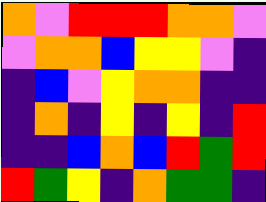[["orange", "violet", "red", "red", "red", "orange", "orange", "violet"], ["violet", "orange", "orange", "blue", "yellow", "yellow", "violet", "indigo"], ["indigo", "blue", "violet", "yellow", "orange", "orange", "indigo", "indigo"], ["indigo", "orange", "indigo", "yellow", "indigo", "yellow", "indigo", "red"], ["indigo", "indigo", "blue", "orange", "blue", "red", "green", "red"], ["red", "green", "yellow", "indigo", "orange", "green", "green", "indigo"]]